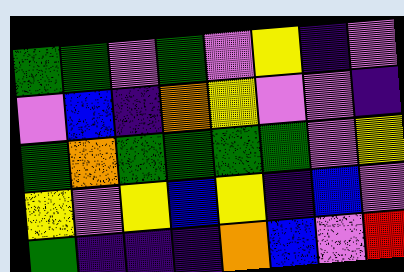[["green", "green", "violet", "green", "violet", "yellow", "indigo", "violet"], ["violet", "blue", "indigo", "orange", "yellow", "violet", "violet", "indigo"], ["green", "orange", "green", "green", "green", "green", "violet", "yellow"], ["yellow", "violet", "yellow", "blue", "yellow", "indigo", "blue", "violet"], ["green", "indigo", "indigo", "indigo", "orange", "blue", "violet", "red"]]